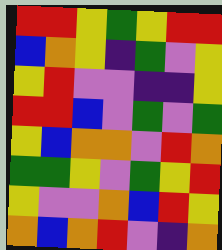[["red", "red", "yellow", "green", "yellow", "red", "red"], ["blue", "orange", "yellow", "indigo", "green", "violet", "yellow"], ["yellow", "red", "violet", "violet", "indigo", "indigo", "yellow"], ["red", "red", "blue", "violet", "green", "violet", "green"], ["yellow", "blue", "orange", "orange", "violet", "red", "orange"], ["green", "green", "yellow", "violet", "green", "yellow", "red"], ["yellow", "violet", "violet", "orange", "blue", "red", "yellow"], ["orange", "blue", "orange", "red", "violet", "indigo", "orange"]]